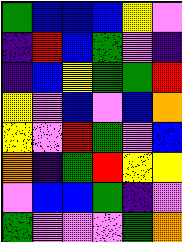[["green", "blue", "blue", "blue", "yellow", "violet"], ["indigo", "red", "blue", "green", "violet", "indigo"], ["indigo", "blue", "yellow", "green", "green", "red"], ["yellow", "violet", "blue", "violet", "blue", "orange"], ["yellow", "violet", "red", "green", "violet", "blue"], ["orange", "indigo", "green", "red", "yellow", "yellow"], ["violet", "blue", "blue", "green", "indigo", "violet"], ["green", "violet", "violet", "violet", "green", "orange"]]